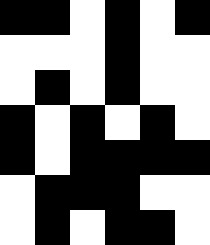[["black", "black", "white", "black", "white", "black"], ["white", "white", "white", "black", "white", "white"], ["white", "black", "white", "black", "white", "white"], ["black", "white", "black", "white", "black", "white"], ["black", "white", "black", "black", "black", "black"], ["white", "black", "black", "black", "white", "white"], ["white", "black", "white", "black", "black", "white"]]